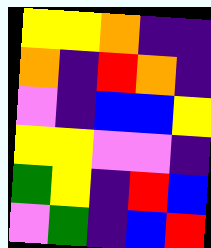[["yellow", "yellow", "orange", "indigo", "indigo"], ["orange", "indigo", "red", "orange", "indigo"], ["violet", "indigo", "blue", "blue", "yellow"], ["yellow", "yellow", "violet", "violet", "indigo"], ["green", "yellow", "indigo", "red", "blue"], ["violet", "green", "indigo", "blue", "red"]]